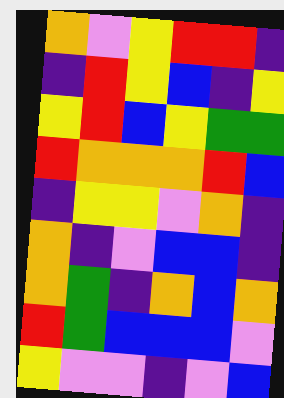[["orange", "violet", "yellow", "red", "red", "indigo"], ["indigo", "red", "yellow", "blue", "indigo", "yellow"], ["yellow", "red", "blue", "yellow", "green", "green"], ["red", "orange", "orange", "orange", "red", "blue"], ["indigo", "yellow", "yellow", "violet", "orange", "indigo"], ["orange", "indigo", "violet", "blue", "blue", "indigo"], ["orange", "green", "indigo", "orange", "blue", "orange"], ["red", "green", "blue", "blue", "blue", "violet"], ["yellow", "violet", "violet", "indigo", "violet", "blue"]]